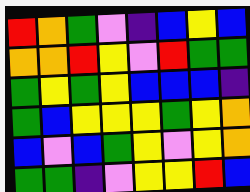[["red", "orange", "green", "violet", "indigo", "blue", "yellow", "blue"], ["orange", "orange", "red", "yellow", "violet", "red", "green", "green"], ["green", "yellow", "green", "yellow", "blue", "blue", "blue", "indigo"], ["green", "blue", "yellow", "yellow", "yellow", "green", "yellow", "orange"], ["blue", "violet", "blue", "green", "yellow", "violet", "yellow", "orange"], ["green", "green", "indigo", "violet", "yellow", "yellow", "red", "blue"]]